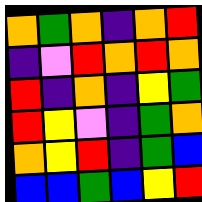[["orange", "green", "orange", "indigo", "orange", "red"], ["indigo", "violet", "red", "orange", "red", "orange"], ["red", "indigo", "orange", "indigo", "yellow", "green"], ["red", "yellow", "violet", "indigo", "green", "orange"], ["orange", "yellow", "red", "indigo", "green", "blue"], ["blue", "blue", "green", "blue", "yellow", "red"]]